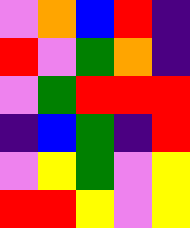[["violet", "orange", "blue", "red", "indigo"], ["red", "violet", "green", "orange", "indigo"], ["violet", "green", "red", "red", "red"], ["indigo", "blue", "green", "indigo", "red"], ["violet", "yellow", "green", "violet", "yellow"], ["red", "red", "yellow", "violet", "yellow"]]